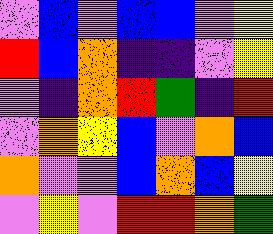[["violet", "blue", "violet", "blue", "blue", "violet", "yellow"], ["red", "blue", "orange", "indigo", "indigo", "violet", "yellow"], ["violet", "indigo", "orange", "red", "green", "indigo", "red"], ["violet", "orange", "yellow", "blue", "violet", "orange", "blue"], ["orange", "violet", "violet", "blue", "orange", "blue", "yellow"], ["violet", "yellow", "violet", "red", "red", "orange", "green"]]